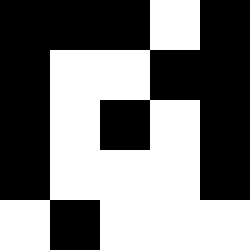[["black", "black", "black", "white", "black"], ["black", "white", "white", "black", "black"], ["black", "white", "black", "white", "black"], ["black", "white", "white", "white", "black"], ["white", "black", "white", "white", "white"]]